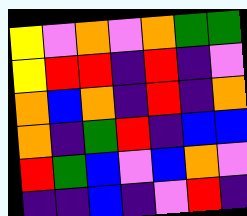[["yellow", "violet", "orange", "violet", "orange", "green", "green"], ["yellow", "red", "red", "indigo", "red", "indigo", "violet"], ["orange", "blue", "orange", "indigo", "red", "indigo", "orange"], ["orange", "indigo", "green", "red", "indigo", "blue", "blue"], ["red", "green", "blue", "violet", "blue", "orange", "violet"], ["indigo", "indigo", "blue", "indigo", "violet", "red", "indigo"]]